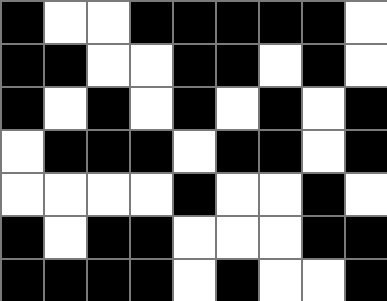[["black", "white", "white", "black", "black", "black", "black", "black", "white"], ["black", "black", "white", "white", "black", "black", "white", "black", "white"], ["black", "white", "black", "white", "black", "white", "black", "white", "black"], ["white", "black", "black", "black", "white", "black", "black", "white", "black"], ["white", "white", "white", "white", "black", "white", "white", "black", "white"], ["black", "white", "black", "black", "white", "white", "white", "black", "black"], ["black", "black", "black", "black", "white", "black", "white", "white", "black"]]